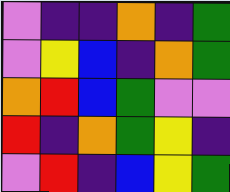[["violet", "indigo", "indigo", "orange", "indigo", "green"], ["violet", "yellow", "blue", "indigo", "orange", "green"], ["orange", "red", "blue", "green", "violet", "violet"], ["red", "indigo", "orange", "green", "yellow", "indigo"], ["violet", "red", "indigo", "blue", "yellow", "green"]]